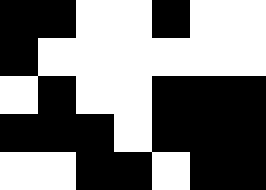[["black", "black", "white", "white", "black", "white", "white"], ["black", "white", "white", "white", "white", "white", "white"], ["white", "black", "white", "white", "black", "black", "black"], ["black", "black", "black", "white", "black", "black", "black"], ["white", "white", "black", "black", "white", "black", "black"]]